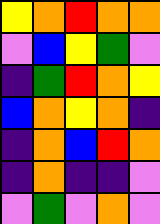[["yellow", "orange", "red", "orange", "orange"], ["violet", "blue", "yellow", "green", "violet"], ["indigo", "green", "red", "orange", "yellow"], ["blue", "orange", "yellow", "orange", "indigo"], ["indigo", "orange", "blue", "red", "orange"], ["indigo", "orange", "indigo", "indigo", "violet"], ["violet", "green", "violet", "orange", "violet"]]